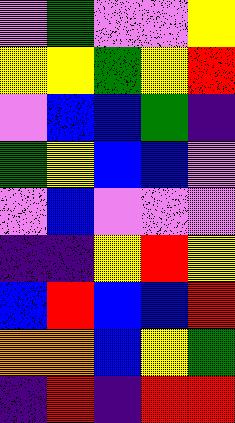[["violet", "green", "violet", "violet", "yellow"], ["yellow", "yellow", "green", "yellow", "red"], ["violet", "blue", "blue", "green", "indigo"], ["green", "yellow", "blue", "blue", "violet"], ["violet", "blue", "violet", "violet", "violet"], ["indigo", "indigo", "yellow", "red", "yellow"], ["blue", "red", "blue", "blue", "red"], ["orange", "orange", "blue", "yellow", "green"], ["indigo", "red", "indigo", "red", "red"]]